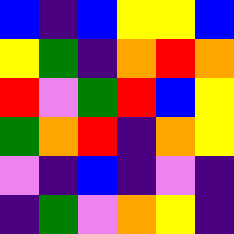[["blue", "indigo", "blue", "yellow", "yellow", "blue"], ["yellow", "green", "indigo", "orange", "red", "orange"], ["red", "violet", "green", "red", "blue", "yellow"], ["green", "orange", "red", "indigo", "orange", "yellow"], ["violet", "indigo", "blue", "indigo", "violet", "indigo"], ["indigo", "green", "violet", "orange", "yellow", "indigo"]]